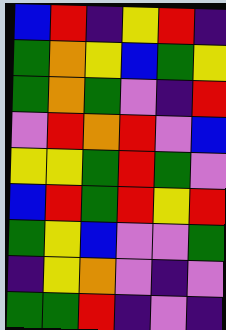[["blue", "red", "indigo", "yellow", "red", "indigo"], ["green", "orange", "yellow", "blue", "green", "yellow"], ["green", "orange", "green", "violet", "indigo", "red"], ["violet", "red", "orange", "red", "violet", "blue"], ["yellow", "yellow", "green", "red", "green", "violet"], ["blue", "red", "green", "red", "yellow", "red"], ["green", "yellow", "blue", "violet", "violet", "green"], ["indigo", "yellow", "orange", "violet", "indigo", "violet"], ["green", "green", "red", "indigo", "violet", "indigo"]]